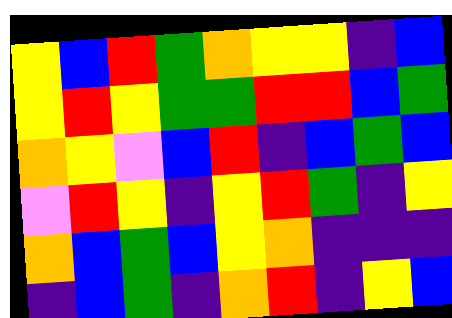[["yellow", "blue", "red", "green", "orange", "yellow", "yellow", "indigo", "blue"], ["yellow", "red", "yellow", "green", "green", "red", "red", "blue", "green"], ["orange", "yellow", "violet", "blue", "red", "indigo", "blue", "green", "blue"], ["violet", "red", "yellow", "indigo", "yellow", "red", "green", "indigo", "yellow"], ["orange", "blue", "green", "blue", "yellow", "orange", "indigo", "indigo", "indigo"], ["indigo", "blue", "green", "indigo", "orange", "red", "indigo", "yellow", "blue"]]